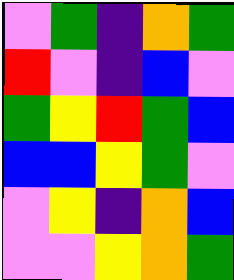[["violet", "green", "indigo", "orange", "green"], ["red", "violet", "indigo", "blue", "violet"], ["green", "yellow", "red", "green", "blue"], ["blue", "blue", "yellow", "green", "violet"], ["violet", "yellow", "indigo", "orange", "blue"], ["violet", "violet", "yellow", "orange", "green"]]